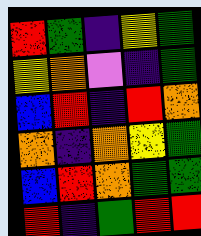[["red", "green", "indigo", "yellow", "green"], ["yellow", "orange", "violet", "indigo", "green"], ["blue", "red", "indigo", "red", "orange"], ["orange", "indigo", "orange", "yellow", "green"], ["blue", "red", "orange", "green", "green"], ["red", "indigo", "green", "red", "red"]]